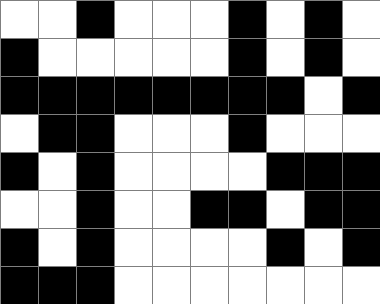[["white", "white", "black", "white", "white", "white", "black", "white", "black", "white"], ["black", "white", "white", "white", "white", "white", "black", "white", "black", "white"], ["black", "black", "black", "black", "black", "black", "black", "black", "white", "black"], ["white", "black", "black", "white", "white", "white", "black", "white", "white", "white"], ["black", "white", "black", "white", "white", "white", "white", "black", "black", "black"], ["white", "white", "black", "white", "white", "black", "black", "white", "black", "black"], ["black", "white", "black", "white", "white", "white", "white", "black", "white", "black"], ["black", "black", "black", "white", "white", "white", "white", "white", "white", "white"]]